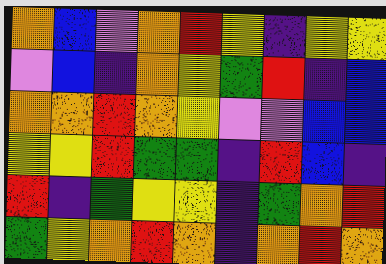[["orange", "blue", "violet", "orange", "red", "yellow", "indigo", "yellow", "yellow"], ["violet", "blue", "indigo", "orange", "yellow", "green", "red", "indigo", "blue"], ["orange", "orange", "red", "orange", "yellow", "violet", "violet", "blue", "blue"], ["yellow", "yellow", "red", "green", "green", "indigo", "red", "blue", "indigo"], ["red", "indigo", "green", "yellow", "yellow", "indigo", "green", "orange", "red"], ["green", "yellow", "orange", "red", "orange", "indigo", "orange", "red", "orange"]]